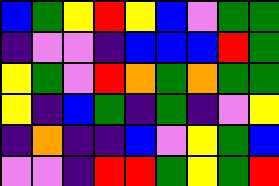[["blue", "green", "yellow", "red", "yellow", "blue", "violet", "green", "green"], ["indigo", "violet", "violet", "indigo", "blue", "blue", "blue", "red", "green"], ["yellow", "green", "violet", "red", "orange", "green", "orange", "green", "green"], ["yellow", "indigo", "blue", "green", "indigo", "green", "indigo", "violet", "yellow"], ["indigo", "orange", "indigo", "indigo", "blue", "violet", "yellow", "green", "blue"], ["violet", "violet", "indigo", "red", "red", "green", "yellow", "green", "red"]]